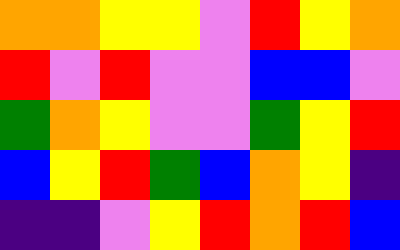[["orange", "orange", "yellow", "yellow", "violet", "red", "yellow", "orange"], ["red", "violet", "red", "violet", "violet", "blue", "blue", "violet"], ["green", "orange", "yellow", "violet", "violet", "green", "yellow", "red"], ["blue", "yellow", "red", "green", "blue", "orange", "yellow", "indigo"], ["indigo", "indigo", "violet", "yellow", "red", "orange", "red", "blue"]]